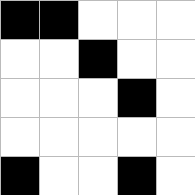[["black", "black", "white", "white", "white"], ["white", "white", "black", "white", "white"], ["white", "white", "white", "black", "white"], ["white", "white", "white", "white", "white"], ["black", "white", "white", "black", "white"]]